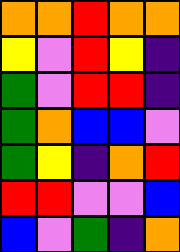[["orange", "orange", "red", "orange", "orange"], ["yellow", "violet", "red", "yellow", "indigo"], ["green", "violet", "red", "red", "indigo"], ["green", "orange", "blue", "blue", "violet"], ["green", "yellow", "indigo", "orange", "red"], ["red", "red", "violet", "violet", "blue"], ["blue", "violet", "green", "indigo", "orange"]]